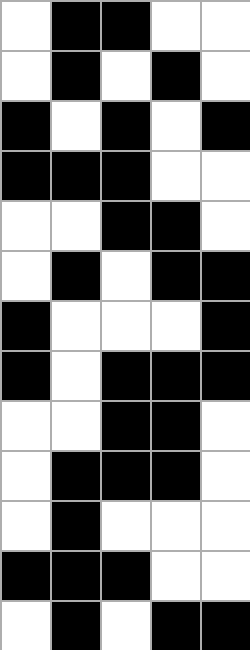[["white", "black", "black", "white", "white"], ["white", "black", "white", "black", "white"], ["black", "white", "black", "white", "black"], ["black", "black", "black", "white", "white"], ["white", "white", "black", "black", "white"], ["white", "black", "white", "black", "black"], ["black", "white", "white", "white", "black"], ["black", "white", "black", "black", "black"], ["white", "white", "black", "black", "white"], ["white", "black", "black", "black", "white"], ["white", "black", "white", "white", "white"], ["black", "black", "black", "white", "white"], ["white", "black", "white", "black", "black"]]